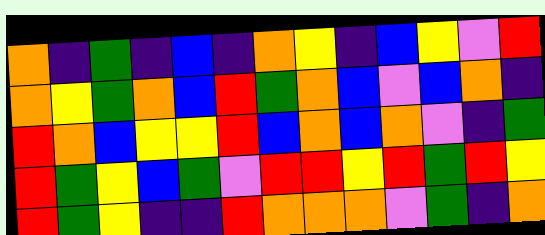[["orange", "indigo", "green", "indigo", "blue", "indigo", "orange", "yellow", "indigo", "blue", "yellow", "violet", "red"], ["orange", "yellow", "green", "orange", "blue", "red", "green", "orange", "blue", "violet", "blue", "orange", "indigo"], ["red", "orange", "blue", "yellow", "yellow", "red", "blue", "orange", "blue", "orange", "violet", "indigo", "green"], ["red", "green", "yellow", "blue", "green", "violet", "red", "red", "yellow", "red", "green", "red", "yellow"], ["red", "green", "yellow", "indigo", "indigo", "red", "orange", "orange", "orange", "violet", "green", "indigo", "orange"]]